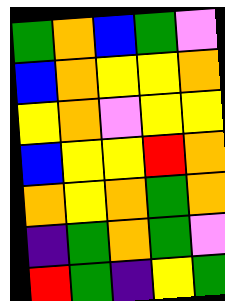[["green", "orange", "blue", "green", "violet"], ["blue", "orange", "yellow", "yellow", "orange"], ["yellow", "orange", "violet", "yellow", "yellow"], ["blue", "yellow", "yellow", "red", "orange"], ["orange", "yellow", "orange", "green", "orange"], ["indigo", "green", "orange", "green", "violet"], ["red", "green", "indigo", "yellow", "green"]]